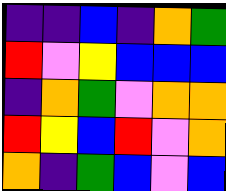[["indigo", "indigo", "blue", "indigo", "orange", "green"], ["red", "violet", "yellow", "blue", "blue", "blue"], ["indigo", "orange", "green", "violet", "orange", "orange"], ["red", "yellow", "blue", "red", "violet", "orange"], ["orange", "indigo", "green", "blue", "violet", "blue"]]